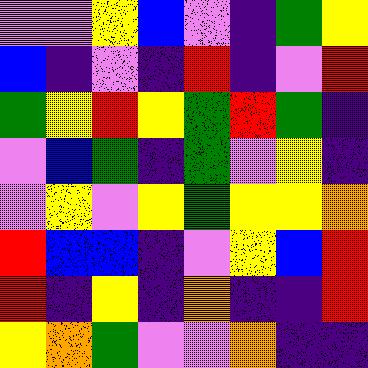[["violet", "violet", "yellow", "blue", "violet", "indigo", "green", "yellow"], ["blue", "indigo", "violet", "indigo", "red", "indigo", "violet", "red"], ["green", "yellow", "red", "yellow", "green", "red", "green", "indigo"], ["violet", "blue", "green", "indigo", "green", "violet", "yellow", "indigo"], ["violet", "yellow", "violet", "yellow", "green", "yellow", "yellow", "orange"], ["red", "blue", "blue", "indigo", "violet", "yellow", "blue", "red"], ["red", "indigo", "yellow", "indigo", "orange", "indigo", "indigo", "red"], ["yellow", "orange", "green", "violet", "violet", "orange", "indigo", "indigo"]]